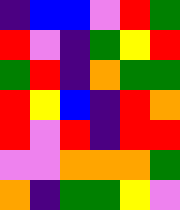[["indigo", "blue", "blue", "violet", "red", "green"], ["red", "violet", "indigo", "green", "yellow", "red"], ["green", "red", "indigo", "orange", "green", "green"], ["red", "yellow", "blue", "indigo", "red", "orange"], ["red", "violet", "red", "indigo", "red", "red"], ["violet", "violet", "orange", "orange", "orange", "green"], ["orange", "indigo", "green", "green", "yellow", "violet"]]